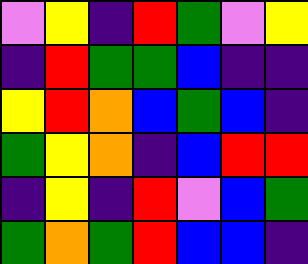[["violet", "yellow", "indigo", "red", "green", "violet", "yellow"], ["indigo", "red", "green", "green", "blue", "indigo", "indigo"], ["yellow", "red", "orange", "blue", "green", "blue", "indigo"], ["green", "yellow", "orange", "indigo", "blue", "red", "red"], ["indigo", "yellow", "indigo", "red", "violet", "blue", "green"], ["green", "orange", "green", "red", "blue", "blue", "indigo"]]